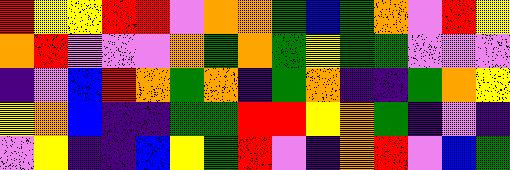[["red", "yellow", "yellow", "red", "red", "violet", "orange", "orange", "green", "blue", "green", "orange", "violet", "red", "yellow"], ["orange", "red", "violet", "violet", "violet", "orange", "green", "orange", "green", "yellow", "green", "green", "violet", "violet", "violet"], ["indigo", "violet", "blue", "red", "orange", "green", "orange", "indigo", "green", "orange", "indigo", "indigo", "green", "orange", "yellow"], ["yellow", "orange", "blue", "indigo", "indigo", "green", "green", "red", "red", "yellow", "orange", "green", "indigo", "violet", "indigo"], ["violet", "yellow", "indigo", "indigo", "blue", "yellow", "green", "red", "violet", "indigo", "orange", "red", "violet", "blue", "green"]]